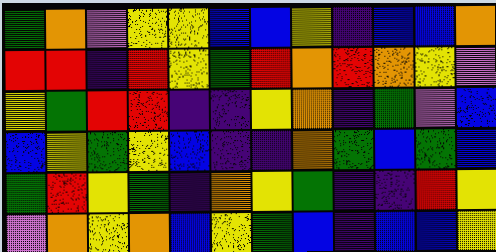[["green", "orange", "violet", "yellow", "yellow", "blue", "blue", "yellow", "indigo", "blue", "blue", "orange"], ["red", "red", "indigo", "red", "yellow", "green", "red", "orange", "red", "orange", "yellow", "violet"], ["yellow", "green", "red", "red", "indigo", "indigo", "yellow", "orange", "indigo", "green", "violet", "blue"], ["blue", "yellow", "green", "yellow", "blue", "indigo", "indigo", "orange", "green", "blue", "green", "blue"], ["green", "red", "yellow", "green", "indigo", "orange", "yellow", "green", "indigo", "indigo", "red", "yellow"], ["violet", "orange", "yellow", "orange", "blue", "yellow", "green", "blue", "indigo", "blue", "blue", "yellow"]]